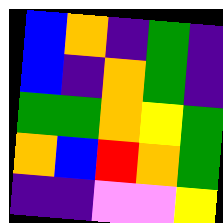[["blue", "orange", "indigo", "green", "indigo"], ["blue", "indigo", "orange", "green", "indigo"], ["green", "green", "orange", "yellow", "green"], ["orange", "blue", "red", "orange", "green"], ["indigo", "indigo", "violet", "violet", "yellow"]]